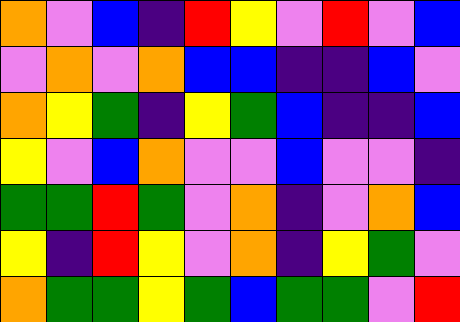[["orange", "violet", "blue", "indigo", "red", "yellow", "violet", "red", "violet", "blue"], ["violet", "orange", "violet", "orange", "blue", "blue", "indigo", "indigo", "blue", "violet"], ["orange", "yellow", "green", "indigo", "yellow", "green", "blue", "indigo", "indigo", "blue"], ["yellow", "violet", "blue", "orange", "violet", "violet", "blue", "violet", "violet", "indigo"], ["green", "green", "red", "green", "violet", "orange", "indigo", "violet", "orange", "blue"], ["yellow", "indigo", "red", "yellow", "violet", "orange", "indigo", "yellow", "green", "violet"], ["orange", "green", "green", "yellow", "green", "blue", "green", "green", "violet", "red"]]